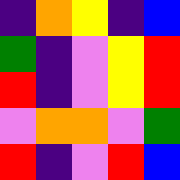[["indigo", "orange", "yellow", "indigo", "blue"], ["green", "indigo", "violet", "yellow", "red"], ["red", "indigo", "violet", "yellow", "red"], ["violet", "orange", "orange", "violet", "green"], ["red", "indigo", "violet", "red", "blue"]]